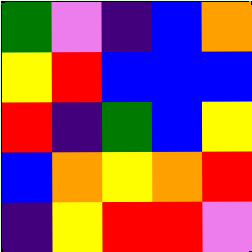[["green", "violet", "indigo", "blue", "orange"], ["yellow", "red", "blue", "blue", "blue"], ["red", "indigo", "green", "blue", "yellow"], ["blue", "orange", "yellow", "orange", "red"], ["indigo", "yellow", "red", "red", "violet"]]